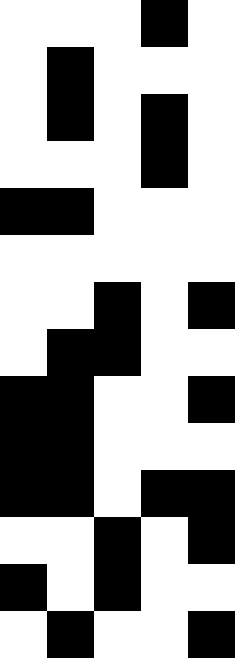[["white", "white", "white", "black", "white"], ["white", "black", "white", "white", "white"], ["white", "black", "white", "black", "white"], ["white", "white", "white", "black", "white"], ["black", "black", "white", "white", "white"], ["white", "white", "white", "white", "white"], ["white", "white", "black", "white", "black"], ["white", "black", "black", "white", "white"], ["black", "black", "white", "white", "black"], ["black", "black", "white", "white", "white"], ["black", "black", "white", "black", "black"], ["white", "white", "black", "white", "black"], ["black", "white", "black", "white", "white"], ["white", "black", "white", "white", "black"]]